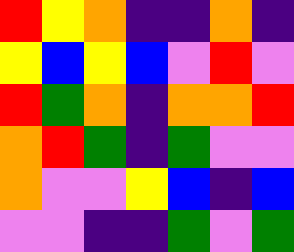[["red", "yellow", "orange", "indigo", "indigo", "orange", "indigo"], ["yellow", "blue", "yellow", "blue", "violet", "red", "violet"], ["red", "green", "orange", "indigo", "orange", "orange", "red"], ["orange", "red", "green", "indigo", "green", "violet", "violet"], ["orange", "violet", "violet", "yellow", "blue", "indigo", "blue"], ["violet", "violet", "indigo", "indigo", "green", "violet", "green"]]